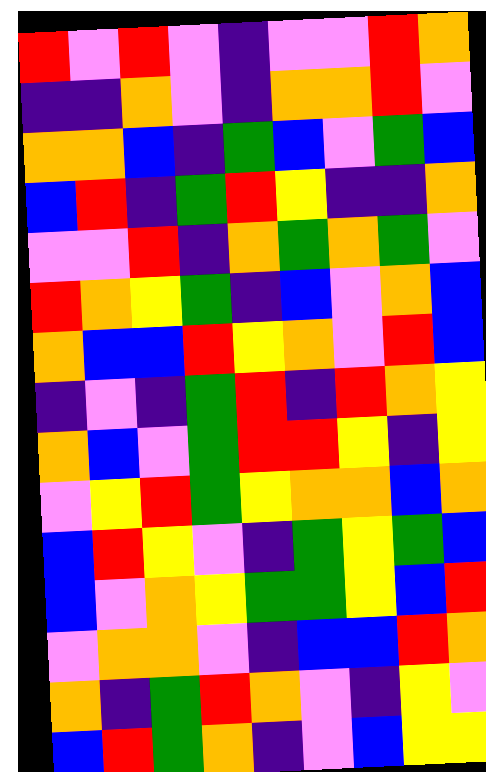[["red", "violet", "red", "violet", "indigo", "violet", "violet", "red", "orange"], ["indigo", "indigo", "orange", "violet", "indigo", "orange", "orange", "red", "violet"], ["orange", "orange", "blue", "indigo", "green", "blue", "violet", "green", "blue"], ["blue", "red", "indigo", "green", "red", "yellow", "indigo", "indigo", "orange"], ["violet", "violet", "red", "indigo", "orange", "green", "orange", "green", "violet"], ["red", "orange", "yellow", "green", "indigo", "blue", "violet", "orange", "blue"], ["orange", "blue", "blue", "red", "yellow", "orange", "violet", "red", "blue"], ["indigo", "violet", "indigo", "green", "red", "indigo", "red", "orange", "yellow"], ["orange", "blue", "violet", "green", "red", "red", "yellow", "indigo", "yellow"], ["violet", "yellow", "red", "green", "yellow", "orange", "orange", "blue", "orange"], ["blue", "red", "yellow", "violet", "indigo", "green", "yellow", "green", "blue"], ["blue", "violet", "orange", "yellow", "green", "green", "yellow", "blue", "red"], ["violet", "orange", "orange", "violet", "indigo", "blue", "blue", "red", "orange"], ["orange", "indigo", "green", "red", "orange", "violet", "indigo", "yellow", "violet"], ["blue", "red", "green", "orange", "indigo", "violet", "blue", "yellow", "yellow"]]